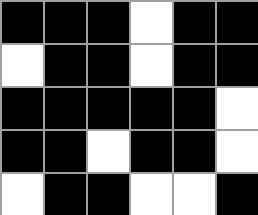[["black", "black", "black", "white", "black", "black"], ["white", "black", "black", "white", "black", "black"], ["black", "black", "black", "black", "black", "white"], ["black", "black", "white", "black", "black", "white"], ["white", "black", "black", "white", "white", "black"]]